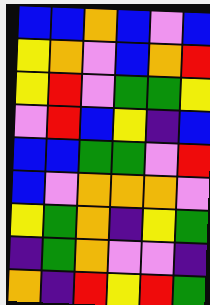[["blue", "blue", "orange", "blue", "violet", "blue"], ["yellow", "orange", "violet", "blue", "orange", "red"], ["yellow", "red", "violet", "green", "green", "yellow"], ["violet", "red", "blue", "yellow", "indigo", "blue"], ["blue", "blue", "green", "green", "violet", "red"], ["blue", "violet", "orange", "orange", "orange", "violet"], ["yellow", "green", "orange", "indigo", "yellow", "green"], ["indigo", "green", "orange", "violet", "violet", "indigo"], ["orange", "indigo", "red", "yellow", "red", "green"]]